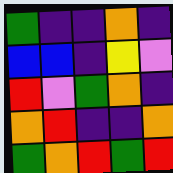[["green", "indigo", "indigo", "orange", "indigo"], ["blue", "blue", "indigo", "yellow", "violet"], ["red", "violet", "green", "orange", "indigo"], ["orange", "red", "indigo", "indigo", "orange"], ["green", "orange", "red", "green", "red"]]